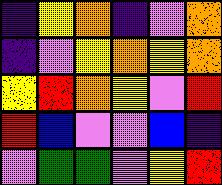[["indigo", "yellow", "orange", "indigo", "violet", "orange"], ["indigo", "violet", "yellow", "orange", "yellow", "orange"], ["yellow", "red", "orange", "yellow", "violet", "red"], ["red", "blue", "violet", "violet", "blue", "indigo"], ["violet", "green", "green", "violet", "yellow", "red"]]